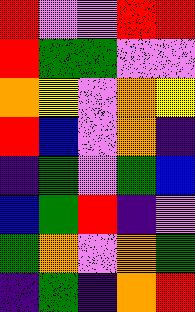[["red", "violet", "violet", "red", "red"], ["red", "green", "green", "violet", "violet"], ["orange", "yellow", "violet", "orange", "yellow"], ["red", "blue", "violet", "orange", "indigo"], ["indigo", "green", "violet", "green", "blue"], ["blue", "green", "red", "indigo", "violet"], ["green", "orange", "violet", "orange", "green"], ["indigo", "green", "indigo", "orange", "red"]]